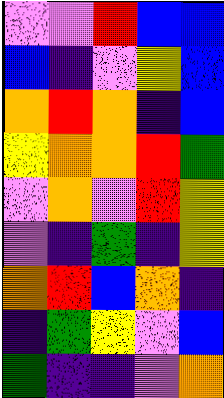[["violet", "violet", "red", "blue", "blue"], ["blue", "indigo", "violet", "yellow", "blue"], ["orange", "red", "orange", "indigo", "blue"], ["yellow", "orange", "orange", "red", "green"], ["violet", "orange", "violet", "red", "yellow"], ["violet", "indigo", "green", "indigo", "yellow"], ["orange", "red", "blue", "orange", "indigo"], ["indigo", "green", "yellow", "violet", "blue"], ["green", "indigo", "indigo", "violet", "orange"]]